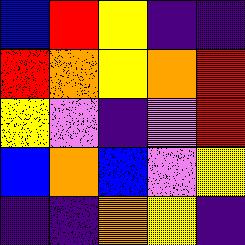[["blue", "red", "yellow", "indigo", "indigo"], ["red", "orange", "yellow", "orange", "red"], ["yellow", "violet", "indigo", "violet", "red"], ["blue", "orange", "blue", "violet", "yellow"], ["indigo", "indigo", "orange", "yellow", "indigo"]]